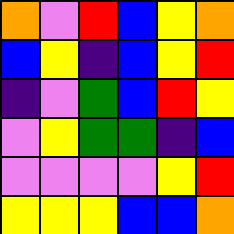[["orange", "violet", "red", "blue", "yellow", "orange"], ["blue", "yellow", "indigo", "blue", "yellow", "red"], ["indigo", "violet", "green", "blue", "red", "yellow"], ["violet", "yellow", "green", "green", "indigo", "blue"], ["violet", "violet", "violet", "violet", "yellow", "red"], ["yellow", "yellow", "yellow", "blue", "blue", "orange"]]